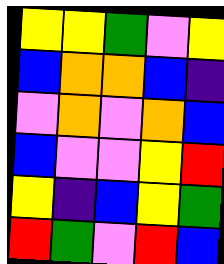[["yellow", "yellow", "green", "violet", "yellow"], ["blue", "orange", "orange", "blue", "indigo"], ["violet", "orange", "violet", "orange", "blue"], ["blue", "violet", "violet", "yellow", "red"], ["yellow", "indigo", "blue", "yellow", "green"], ["red", "green", "violet", "red", "blue"]]